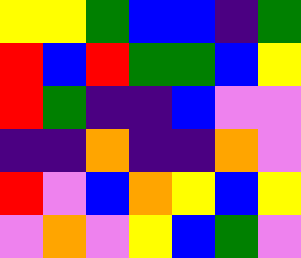[["yellow", "yellow", "green", "blue", "blue", "indigo", "green"], ["red", "blue", "red", "green", "green", "blue", "yellow"], ["red", "green", "indigo", "indigo", "blue", "violet", "violet"], ["indigo", "indigo", "orange", "indigo", "indigo", "orange", "violet"], ["red", "violet", "blue", "orange", "yellow", "blue", "yellow"], ["violet", "orange", "violet", "yellow", "blue", "green", "violet"]]